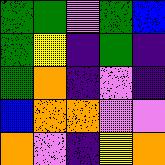[["green", "green", "violet", "green", "blue"], ["green", "yellow", "indigo", "green", "indigo"], ["green", "orange", "indigo", "violet", "indigo"], ["blue", "orange", "orange", "violet", "violet"], ["orange", "violet", "indigo", "yellow", "orange"]]